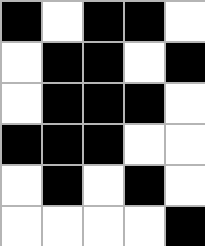[["black", "white", "black", "black", "white"], ["white", "black", "black", "white", "black"], ["white", "black", "black", "black", "white"], ["black", "black", "black", "white", "white"], ["white", "black", "white", "black", "white"], ["white", "white", "white", "white", "black"]]